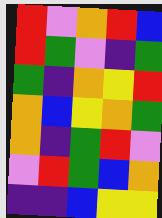[["red", "violet", "orange", "red", "blue"], ["red", "green", "violet", "indigo", "green"], ["green", "indigo", "orange", "yellow", "red"], ["orange", "blue", "yellow", "orange", "green"], ["orange", "indigo", "green", "red", "violet"], ["violet", "red", "green", "blue", "orange"], ["indigo", "indigo", "blue", "yellow", "yellow"]]